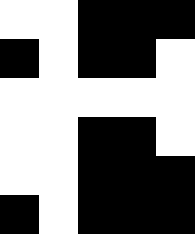[["white", "white", "black", "black", "black"], ["black", "white", "black", "black", "white"], ["white", "white", "white", "white", "white"], ["white", "white", "black", "black", "white"], ["white", "white", "black", "black", "black"], ["black", "white", "black", "black", "black"]]